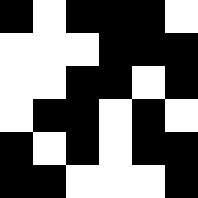[["black", "white", "black", "black", "black", "white"], ["white", "white", "white", "black", "black", "black"], ["white", "white", "black", "black", "white", "black"], ["white", "black", "black", "white", "black", "white"], ["black", "white", "black", "white", "black", "black"], ["black", "black", "white", "white", "white", "black"]]